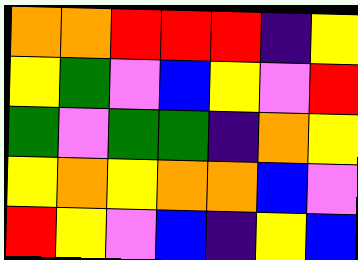[["orange", "orange", "red", "red", "red", "indigo", "yellow"], ["yellow", "green", "violet", "blue", "yellow", "violet", "red"], ["green", "violet", "green", "green", "indigo", "orange", "yellow"], ["yellow", "orange", "yellow", "orange", "orange", "blue", "violet"], ["red", "yellow", "violet", "blue", "indigo", "yellow", "blue"]]